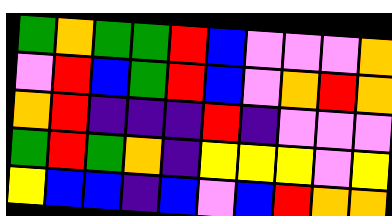[["green", "orange", "green", "green", "red", "blue", "violet", "violet", "violet", "orange"], ["violet", "red", "blue", "green", "red", "blue", "violet", "orange", "red", "orange"], ["orange", "red", "indigo", "indigo", "indigo", "red", "indigo", "violet", "violet", "violet"], ["green", "red", "green", "orange", "indigo", "yellow", "yellow", "yellow", "violet", "yellow"], ["yellow", "blue", "blue", "indigo", "blue", "violet", "blue", "red", "orange", "orange"]]